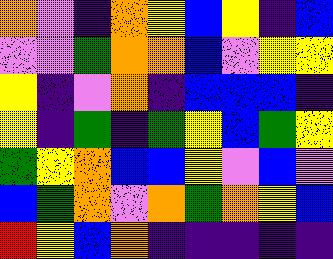[["orange", "violet", "indigo", "orange", "yellow", "blue", "yellow", "indigo", "blue"], ["violet", "violet", "green", "orange", "orange", "blue", "violet", "yellow", "yellow"], ["yellow", "indigo", "violet", "orange", "indigo", "blue", "blue", "blue", "indigo"], ["yellow", "indigo", "green", "indigo", "green", "yellow", "blue", "green", "yellow"], ["green", "yellow", "orange", "blue", "blue", "yellow", "violet", "blue", "violet"], ["blue", "green", "orange", "violet", "orange", "green", "orange", "yellow", "blue"], ["red", "yellow", "blue", "orange", "indigo", "indigo", "indigo", "indigo", "indigo"]]